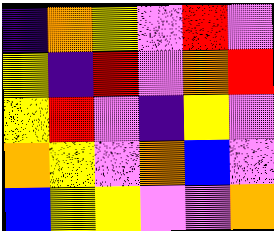[["indigo", "orange", "yellow", "violet", "red", "violet"], ["yellow", "indigo", "red", "violet", "orange", "red"], ["yellow", "red", "violet", "indigo", "yellow", "violet"], ["orange", "yellow", "violet", "orange", "blue", "violet"], ["blue", "yellow", "yellow", "violet", "violet", "orange"]]